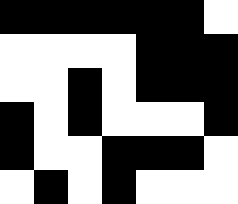[["black", "black", "black", "black", "black", "black", "white"], ["white", "white", "white", "white", "black", "black", "black"], ["white", "white", "black", "white", "black", "black", "black"], ["black", "white", "black", "white", "white", "white", "black"], ["black", "white", "white", "black", "black", "black", "white"], ["white", "black", "white", "black", "white", "white", "white"]]